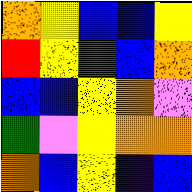[["orange", "yellow", "blue", "blue", "yellow"], ["red", "yellow", "green", "blue", "orange"], ["blue", "blue", "yellow", "orange", "violet"], ["green", "violet", "yellow", "orange", "orange"], ["orange", "blue", "yellow", "indigo", "blue"]]